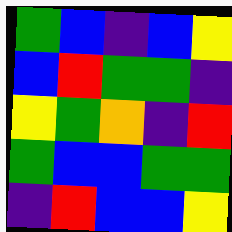[["green", "blue", "indigo", "blue", "yellow"], ["blue", "red", "green", "green", "indigo"], ["yellow", "green", "orange", "indigo", "red"], ["green", "blue", "blue", "green", "green"], ["indigo", "red", "blue", "blue", "yellow"]]